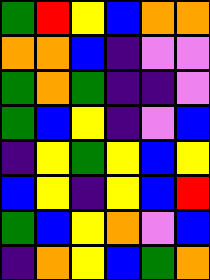[["green", "red", "yellow", "blue", "orange", "orange"], ["orange", "orange", "blue", "indigo", "violet", "violet"], ["green", "orange", "green", "indigo", "indigo", "violet"], ["green", "blue", "yellow", "indigo", "violet", "blue"], ["indigo", "yellow", "green", "yellow", "blue", "yellow"], ["blue", "yellow", "indigo", "yellow", "blue", "red"], ["green", "blue", "yellow", "orange", "violet", "blue"], ["indigo", "orange", "yellow", "blue", "green", "orange"]]